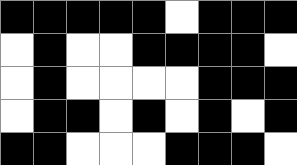[["black", "black", "black", "black", "black", "white", "black", "black", "black"], ["white", "black", "white", "white", "black", "black", "black", "black", "white"], ["white", "black", "white", "white", "white", "white", "black", "black", "black"], ["white", "black", "black", "white", "black", "white", "black", "white", "black"], ["black", "black", "white", "white", "white", "black", "black", "black", "white"]]